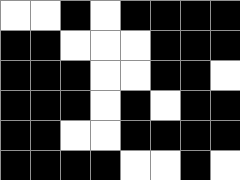[["white", "white", "black", "white", "black", "black", "black", "black"], ["black", "black", "white", "white", "white", "black", "black", "black"], ["black", "black", "black", "white", "white", "black", "black", "white"], ["black", "black", "black", "white", "black", "white", "black", "black"], ["black", "black", "white", "white", "black", "black", "black", "black"], ["black", "black", "black", "black", "white", "white", "black", "white"]]